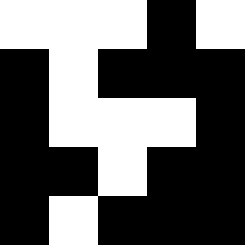[["white", "white", "white", "black", "white"], ["black", "white", "black", "black", "black"], ["black", "white", "white", "white", "black"], ["black", "black", "white", "black", "black"], ["black", "white", "black", "black", "black"]]